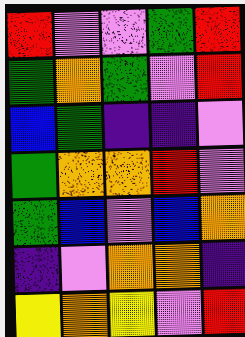[["red", "violet", "violet", "green", "red"], ["green", "orange", "green", "violet", "red"], ["blue", "green", "indigo", "indigo", "violet"], ["green", "orange", "orange", "red", "violet"], ["green", "blue", "violet", "blue", "orange"], ["indigo", "violet", "orange", "orange", "indigo"], ["yellow", "orange", "yellow", "violet", "red"]]